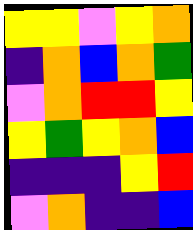[["yellow", "yellow", "violet", "yellow", "orange"], ["indigo", "orange", "blue", "orange", "green"], ["violet", "orange", "red", "red", "yellow"], ["yellow", "green", "yellow", "orange", "blue"], ["indigo", "indigo", "indigo", "yellow", "red"], ["violet", "orange", "indigo", "indigo", "blue"]]